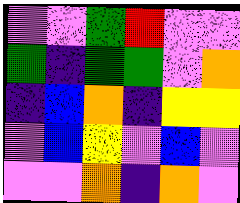[["violet", "violet", "green", "red", "violet", "violet"], ["green", "indigo", "green", "green", "violet", "orange"], ["indigo", "blue", "orange", "indigo", "yellow", "yellow"], ["violet", "blue", "yellow", "violet", "blue", "violet"], ["violet", "violet", "orange", "indigo", "orange", "violet"]]